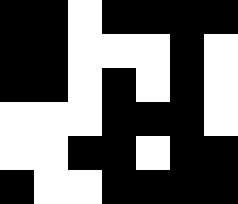[["black", "black", "white", "black", "black", "black", "black"], ["black", "black", "white", "white", "white", "black", "white"], ["black", "black", "white", "black", "white", "black", "white"], ["white", "white", "white", "black", "black", "black", "white"], ["white", "white", "black", "black", "white", "black", "black"], ["black", "white", "white", "black", "black", "black", "black"]]